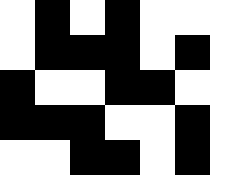[["white", "black", "white", "black", "white", "white", "white"], ["white", "black", "black", "black", "white", "black", "white"], ["black", "white", "white", "black", "black", "white", "white"], ["black", "black", "black", "white", "white", "black", "white"], ["white", "white", "black", "black", "white", "black", "white"]]